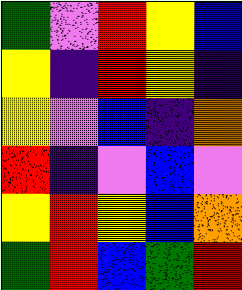[["green", "violet", "red", "yellow", "blue"], ["yellow", "indigo", "red", "yellow", "indigo"], ["yellow", "violet", "blue", "indigo", "orange"], ["red", "indigo", "violet", "blue", "violet"], ["yellow", "red", "yellow", "blue", "orange"], ["green", "red", "blue", "green", "red"]]